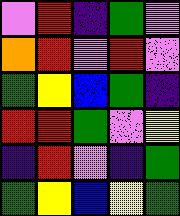[["violet", "red", "indigo", "green", "violet"], ["orange", "red", "violet", "red", "violet"], ["green", "yellow", "blue", "green", "indigo"], ["red", "red", "green", "violet", "yellow"], ["indigo", "red", "violet", "indigo", "green"], ["green", "yellow", "blue", "yellow", "green"]]